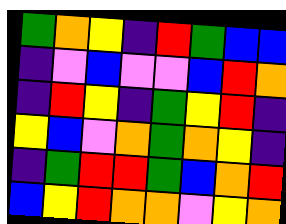[["green", "orange", "yellow", "indigo", "red", "green", "blue", "blue"], ["indigo", "violet", "blue", "violet", "violet", "blue", "red", "orange"], ["indigo", "red", "yellow", "indigo", "green", "yellow", "red", "indigo"], ["yellow", "blue", "violet", "orange", "green", "orange", "yellow", "indigo"], ["indigo", "green", "red", "red", "green", "blue", "orange", "red"], ["blue", "yellow", "red", "orange", "orange", "violet", "yellow", "orange"]]